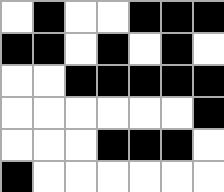[["white", "black", "white", "white", "black", "black", "black"], ["black", "black", "white", "black", "white", "black", "white"], ["white", "white", "black", "black", "black", "black", "black"], ["white", "white", "white", "white", "white", "white", "black"], ["white", "white", "white", "black", "black", "black", "white"], ["black", "white", "white", "white", "white", "white", "white"]]